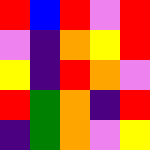[["red", "blue", "red", "violet", "red"], ["violet", "indigo", "orange", "yellow", "red"], ["yellow", "indigo", "red", "orange", "violet"], ["red", "green", "orange", "indigo", "red"], ["indigo", "green", "orange", "violet", "yellow"]]